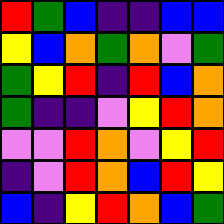[["red", "green", "blue", "indigo", "indigo", "blue", "blue"], ["yellow", "blue", "orange", "green", "orange", "violet", "green"], ["green", "yellow", "red", "indigo", "red", "blue", "orange"], ["green", "indigo", "indigo", "violet", "yellow", "red", "orange"], ["violet", "violet", "red", "orange", "violet", "yellow", "red"], ["indigo", "violet", "red", "orange", "blue", "red", "yellow"], ["blue", "indigo", "yellow", "red", "orange", "blue", "green"]]